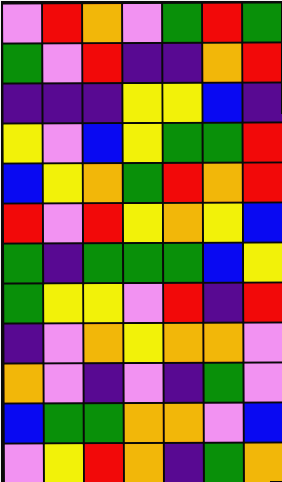[["violet", "red", "orange", "violet", "green", "red", "green"], ["green", "violet", "red", "indigo", "indigo", "orange", "red"], ["indigo", "indigo", "indigo", "yellow", "yellow", "blue", "indigo"], ["yellow", "violet", "blue", "yellow", "green", "green", "red"], ["blue", "yellow", "orange", "green", "red", "orange", "red"], ["red", "violet", "red", "yellow", "orange", "yellow", "blue"], ["green", "indigo", "green", "green", "green", "blue", "yellow"], ["green", "yellow", "yellow", "violet", "red", "indigo", "red"], ["indigo", "violet", "orange", "yellow", "orange", "orange", "violet"], ["orange", "violet", "indigo", "violet", "indigo", "green", "violet"], ["blue", "green", "green", "orange", "orange", "violet", "blue"], ["violet", "yellow", "red", "orange", "indigo", "green", "orange"]]